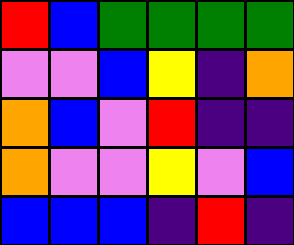[["red", "blue", "green", "green", "green", "green"], ["violet", "violet", "blue", "yellow", "indigo", "orange"], ["orange", "blue", "violet", "red", "indigo", "indigo"], ["orange", "violet", "violet", "yellow", "violet", "blue"], ["blue", "blue", "blue", "indigo", "red", "indigo"]]